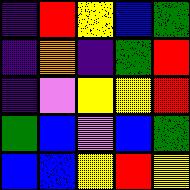[["indigo", "red", "yellow", "blue", "green"], ["indigo", "orange", "indigo", "green", "red"], ["indigo", "violet", "yellow", "yellow", "red"], ["green", "blue", "violet", "blue", "green"], ["blue", "blue", "yellow", "red", "yellow"]]